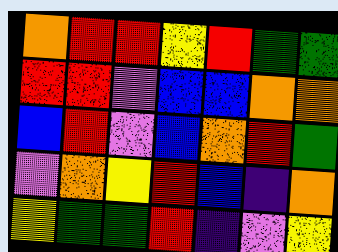[["orange", "red", "red", "yellow", "red", "green", "green"], ["red", "red", "violet", "blue", "blue", "orange", "orange"], ["blue", "red", "violet", "blue", "orange", "red", "green"], ["violet", "orange", "yellow", "red", "blue", "indigo", "orange"], ["yellow", "green", "green", "red", "indigo", "violet", "yellow"]]